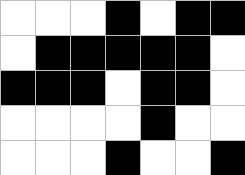[["white", "white", "white", "black", "white", "black", "black"], ["white", "black", "black", "black", "black", "black", "white"], ["black", "black", "black", "white", "black", "black", "white"], ["white", "white", "white", "white", "black", "white", "white"], ["white", "white", "white", "black", "white", "white", "black"]]